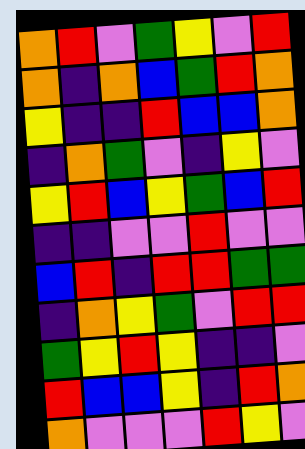[["orange", "red", "violet", "green", "yellow", "violet", "red"], ["orange", "indigo", "orange", "blue", "green", "red", "orange"], ["yellow", "indigo", "indigo", "red", "blue", "blue", "orange"], ["indigo", "orange", "green", "violet", "indigo", "yellow", "violet"], ["yellow", "red", "blue", "yellow", "green", "blue", "red"], ["indigo", "indigo", "violet", "violet", "red", "violet", "violet"], ["blue", "red", "indigo", "red", "red", "green", "green"], ["indigo", "orange", "yellow", "green", "violet", "red", "red"], ["green", "yellow", "red", "yellow", "indigo", "indigo", "violet"], ["red", "blue", "blue", "yellow", "indigo", "red", "orange"], ["orange", "violet", "violet", "violet", "red", "yellow", "violet"]]